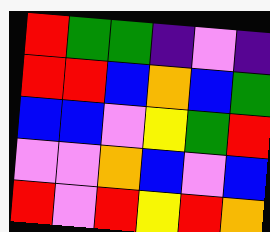[["red", "green", "green", "indigo", "violet", "indigo"], ["red", "red", "blue", "orange", "blue", "green"], ["blue", "blue", "violet", "yellow", "green", "red"], ["violet", "violet", "orange", "blue", "violet", "blue"], ["red", "violet", "red", "yellow", "red", "orange"]]